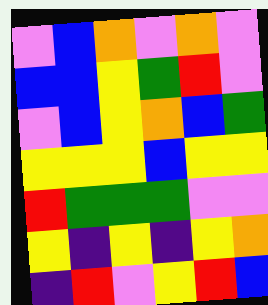[["violet", "blue", "orange", "violet", "orange", "violet"], ["blue", "blue", "yellow", "green", "red", "violet"], ["violet", "blue", "yellow", "orange", "blue", "green"], ["yellow", "yellow", "yellow", "blue", "yellow", "yellow"], ["red", "green", "green", "green", "violet", "violet"], ["yellow", "indigo", "yellow", "indigo", "yellow", "orange"], ["indigo", "red", "violet", "yellow", "red", "blue"]]